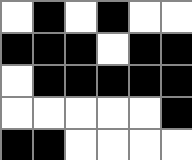[["white", "black", "white", "black", "white", "white"], ["black", "black", "black", "white", "black", "black"], ["white", "black", "black", "black", "black", "black"], ["white", "white", "white", "white", "white", "black"], ["black", "black", "white", "white", "white", "white"]]